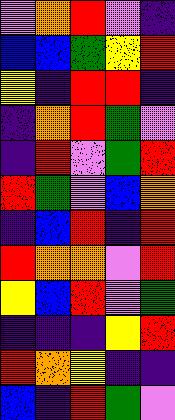[["violet", "orange", "red", "violet", "indigo"], ["blue", "blue", "green", "yellow", "red"], ["yellow", "indigo", "red", "red", "indigo"], ["indigo", "orange", "red", "green", "violet"], ["indigo", "red", "violet", "green", "red"], ["red", "green", "violet", "blue", "orange"], ["indigo", "blue", "red", "indigo", "red"], ["red", "orange", "orange", "violet", "red"], ["yellow", "blue", "red", "violet", "green"], ["indigo", "indigo", "indigo", "yellow", "red"], ["red", "orange", "yellow", "indigo", "indigo"], ["blue", "indigo", "red", "green", "violet"]]